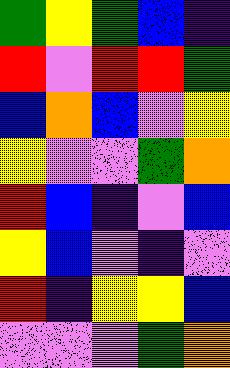[["green", "yellow", "green", "blue", "indigo"], ["red", "violet", "red", "red", "green"], ["blue", "orange", "blue", "violet", "yellow"], ["yellow", "violet", "violet", "green", "orange"], ["red", "blue", "indigo", "violet", "blue"], ["yellow", "blue", "violet", "indigo", "violet"], ["red", "indigo", "yellow", "yellow", "blue"], ["violet", "violet", "violet", "green", "orange"]]